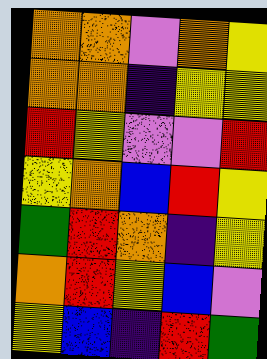[["orange", "orange", "violet", "orange", "yellow"], ["orange", "orange", "indigo", "yellow", "yellow"], ["red", "yellow", "violet", "violet", "red"], ["yellow", "orange", "blue", "red", "yellow"], ["green", "red", "orange", "indigo", "yellow"], ["orange", "red", "yellow", "blue", "violet"], ["yellow", "blue", "indigo", "red", "green"]]